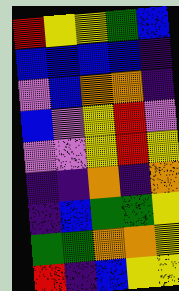[["red", "yellow", "yellow", "green", "blue"], ["blue", "blue", "blue", "blue", "indigo"], ["violet", "blue", "orange", "orange", "indigo"], ["blue", "violet", "yellow", "red", "violet"], ["violet", "violet", "yellow", "red", "yellow"], ["indigo", "indigo", "orange", "indigo", "orange"], ["indigo", "blue", "green", "green", "yellow"], ["green", "green", "orange", "orange", "yellow"], ["red", "indigo", "blue", "yellow", "yellow"]]